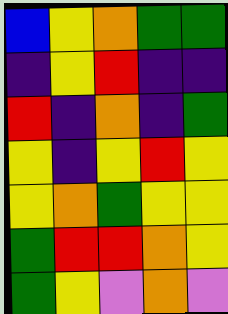[["blue", "yellow", "orange", "green", "green"], ["indigo", "yellow", "red", "indigo", "indigo"], ["red", "indigo", "orange", "indigo", "green"], ["yellow", "indigo", "yellow", "red", "yellow"], ["yellow", "orange", "green", "yellow", "yellow"], ["green", "red", "red", "orange", "yellow"], ["green", "yellow", "violet", "orange", "violet"]]